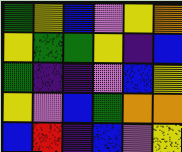[["green", "yellow", "blue", "violet", "yellow", "orange"], ["yellow", "green", "green", "yellow", "indigo", "blue"], ["green", "indigo", "indigo", "violet", "blue", "yellow"], ["yellow", "violet", "blue", "green", "orange", "orange"], ["blue", "red", "indigo", "blue", "violet", "yellow"]]